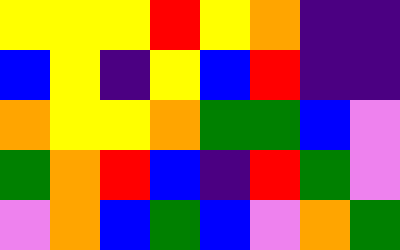[["yellow", "yellow", "yellow", "red", "yellow", "orange", "indigo", "indigo"], ["blue", "yellow", "indigo", "yellow", "blue", "red", "indigo", "indigo"], ["orange", "yellow", "yellow", "orange", "green", "green", "blue", "violet"], ["green", "orange", "red", "blue", "indigo", "red", "green", "violet"], ["violet", "orange", "blue", "green", "blue", "violet", "orange", "green"]]